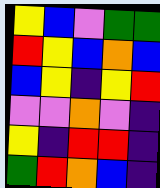[["yellow", "blue", "violet", "green", "green"], ["red", "yellow", "blue", "orange", "blue"], ["blue", "yellow", "indigo", "yellow", "red"], ["violet", "violet", "orange", "violet", "indigo"], ["yellow", "indigo", "red", "red", "indigo"], ["green", "red", "orange", "blue", "indigo"]]